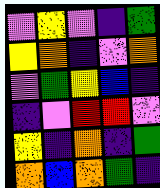[["violet", "yellow", "violet", "indigo", "green"], ["yellow", "orange", "indigo", "violet", "orange"], ["violet", "green", "yellow", "blue", "indigo"], ["indigo", "violet", "red", "red", "violet"], ["yellow", "indigo", "orange", "indigo", "green"], ["orange", "blue", "orange", "green", "indigo"]]